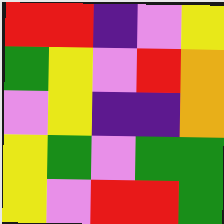[["red", "red", "indigo", "violet", "yellow"], ["green", "yellow", "violet", "red", "orange"], ["violet", "yellow", "indigo", "indigo", "orange"], ["yellow", "green", "violet", "green", "green"], ["yellow", "violet", "red", "red", "green"]]